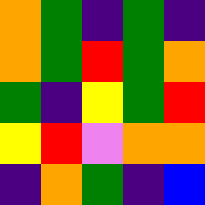[["orange", "green", "indigo", "green", "indigo"], ["orange", "green", "red", "green", "orange"], ["green", "indigo", "yellow", "green", "red"], ["yellow", "red", "violet", "orange", "orange"], ["indigo", "orange", "green", "indigo", "blue"]]